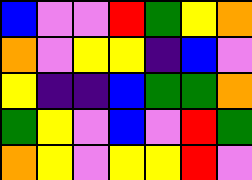[["blue", "violet", "violet", "red", "green", "yellow", "orange"], ["orange", "violet", "yellow", "yellow", "indigo", "blue", "violet"], ["yellow", "indigo", "indigo", "blue", "green", "green", "orange"], ["green", "yellow", "violet", "blue", "violet", "red", "green"], ["orange", "yellow", "violet", "yellow", "yellow", "red", "violet"]]